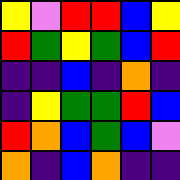[["yellow", "violet", "red", "red", "blue", "yellow"], ["red", "green", "yellow", "green", "blue", "red"], ["indigo", "indigo", "blue", "indigo", "orange", "indigo"], ["indigo", "yellow", "green", "green", "red", "blue"], ["red", "orange", "blue", "green", "blue", "violet"], ["orange", "indigo", "blue", "orange", "indigo", "indigo"]]